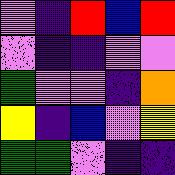[["violet", "indigo", "red", "blue", "red"], ["violet", "indigo", "indigo", "violet", "violet"], ["green", "violet", "violet", "indigo", "orange"], ["yellow", "indigo", "blue", "violet", "yellow"], ["green", "green", "violet", "indigo", "indigo"]]